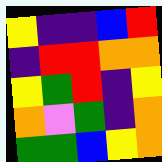[["yellow", "indigo", "indigo", "blue", "red"], ["indigo", "red", "red", "orange", "orange"], ["yellow", "green", "red", "indigo", "yellow"], ["orange", "violet", "green", "indigo", "orange"], ["green", "green", "blue", "yellow", "orange"]]